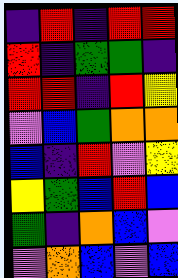[["indigo", "red", "indigo", "red", "red"], ["red", "indigo", "green", "green", "indigo"], ["red", "red", "indigo", "red", "yellow"], ["violet", "blue", "green", "orange", "orange"], ["blue", "indigo", "red", "violet", "yellow"], ["yellow", "green", "blue", "red", "blue"], ["green", "indigo", "orange", "blue", "violet"], ["violet", "orange", "blue", "violet", "blue"]]